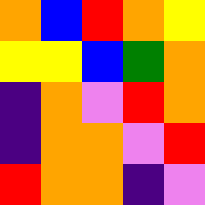[["orange", "blue", "red", "orange", "yellow"], ["yellow", "yellow", "blue", "green", "orange"], ["indigo", "orange", "violet", "red", "orange"], ["indigo", "orange", "orange", "violet", "red"], ["red", "orange", "orange", "indigo", "violet"]]